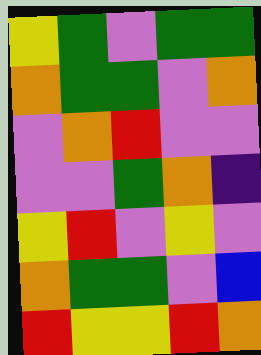[["yellow", "green", "violet", "green", "green"], ["orange", "green", "green", "violet", "orange"], ["violet", "orange", "red", "violet", "violet"], ["violet", "violet", "green", "orange", "indigo"], ["yellow", "red", "violet", "yellow", "violet"], ["orange", "green", "green", "violet", "blue"], ["red", "yellow", "yellow", "red", "orange"]]